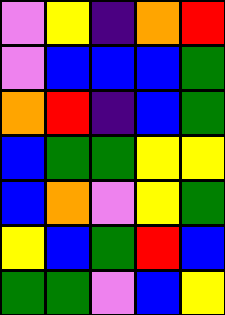[["violet", "yellow", "indigo", "orange", "red"], ["violet", "blue", "blue", "blue", "green"], ["orange", "red", "indigo", "blue", "green"], ["blue", "green", "green", "yellow", "yellow"], ["blue", "orange", "violet", "yellow", "green"], ["yellow", "blue", "green", "red", "blue"], ["green", "green", "violet", "blue", "yellow"]]